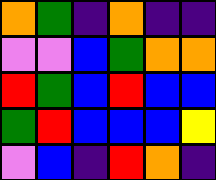[["orange", "green", "indigo", "orange", "indigo", "indigo"], ["violet", "violet", "blue", "green", "orange", "orange"], ["red", "green", "blue", "red", "blue", "blue"], ["green", "red", "blue", "blue", "blue", "yellow"], ["violet", "blue", "indigo", "red", "orange", "indigo"]]